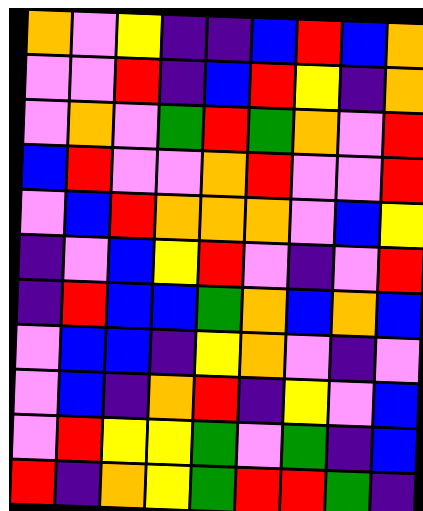[["orange", "violet", "yellow", "indigo", "indigo", "blue", "red", "blue", "orange"], ["violet", "violet", "red", "indigo", "blue", "red", "yellow", "indigo", "orange"], ["violet", "orange", "violet", "green", "red", "green", "orange", "violet", "red"], ["blue", "red", "violet", "violet", "orange", "red", "violet", "violet", "red"], ["violet", "blue", "red", "orange", "orange", "orange", "violet", "blue", "yellow"], ["indigo", "violet", "blue", "yellow", "red", "violet", "indigo", "violet", "red"], ["indigo", "red", "blue", "blue", "green", "orange", "blue", "orange", "blue"], ["violet", "blue", "blue", "indigo", "yellow", "orange", "violet", "indigo", "violet"], ["violet", "blue", "indigo", "orange", "red", "indigo", "yellow", "violet", "blue"], ["violet", "red", "yellow", "yellow", "green", "violet", "green", "indigo", "blue"], ["red", "indigo", "orange", "yellow", "green", "red", "red", "green", "indigo"]]